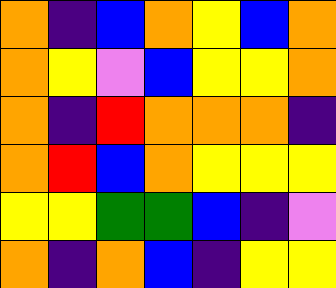[["orange", "indigo", "blue", "orange", "yellow", "blue", "orange"], ["orange", "yellow", "violet", "blue", "yellow", "yellow", "orange"], ["orange", "indigo", "red", "orange", "orange", "orange", "indigo"], ["orange", "red", "blue", "orange", "yellow", "yellow", "yellow"], ["yellow", "yellow", "green", "green", "blue", "indigo", "violet"], ["orange", "indigo", "orange", "blue", "indigo", "yellow", "yellow"]]